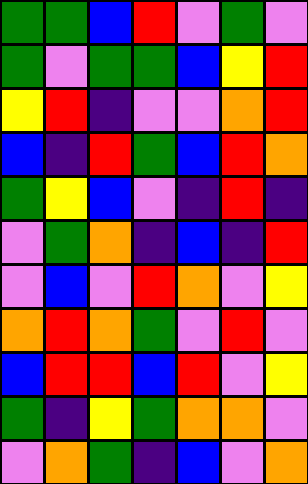[["green", "green", "blue", "red", "violet", "green", "violet"], ["green", "violet", "green", "green", "blue", "yellow", "red"], ["yellow", "red", "indigo", "violet", "violet", "orange", "red"], ["blue", "indigo", "red", "green", "blue", "red", "orange"], ["green", "yellow", "blue", "violet", "indigo", "red", "indigo"], ["violet", "green", "orange", "indigo", "blue", "indigo", "red"], ["violet", "blue", "violet", "red", "orange", "violet", "yellow"], ["orange", "red", "orange", "green", "violet", "red", "violet"], ["blue", "red", "red", "blue", "red", "violet", "yellow"], ["green", "indigo", "yellow", "green", "orange", "orange", "violet"], ["violet", "orange", "green", "indigo", "blue", "violet", "orange"]]